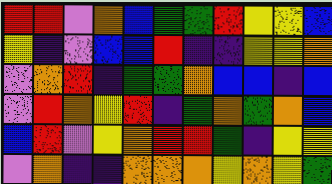[["red", "red", "violet", "orange", "blue", "green", "green", "red", "yellow", "yellow", "blue"], ["yellow", "indigo", "violet", "blue", "blue", "red", "indigo", "indigo", "yellow", "yellow", "orange"], ["violet", "orange", "red", "indigo", "green", "green", "orange", "blue", "blue", "indigo", "blue"], ["violet", "red", "orange", "yellow", "red", "indigo", "green", "orange", "green", "orange", "blue"], ["blue", "red", "violet", "yellow", "orange", "red", "red", "green", "indigo", "yellow", "yellow"], ["violet", "orange", "indigo", "indigo", "orange", "orange", "orange", "yellow", "orange", "yellow", "green"]]